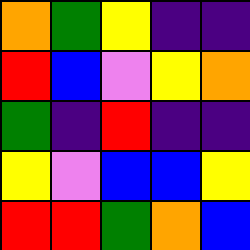[["orange", "green", "yellow", "indigo", "indigo"], ["red", "blue", "violet", "yellow", "orange"], ["green", "indigo", "red", "indigo", "indigo"], ["yellow", "violet", "blue", "blue", "yellow"], ["red", "red", "green", "orange", "blue"]]